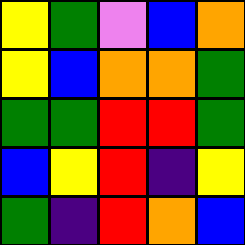[["yellow", "green", "violet", "blue", "orange"], ["yellow", "blue", "orange", "orange", "green"], ["green", "green", "red", "red", "green"], ["blue", "yellow", "red", "indigo", "yellow"], ["green", "indigo", "red", "orange", "blue"]]